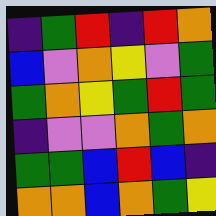[["indigo", "green", "red", "indigo", "red", "orange"], ["blue", "violet", "orange", "yellow", "violet", "green"], ["green", "orange", "yellow", "green", "red", "green"], ["indigo", "violet", "violet", "orange", "green", "orange"], ["green", "green", "blue", "red", "blue", "indigo"], ["orange", "orange", "blue", "orange", "green", "yellow"]]